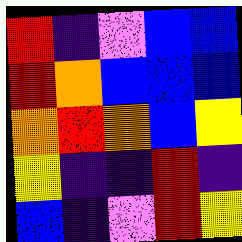[["red", "indigo", "violet", "blue", "blue"], ["red", "orange", "blue", "blue", "blue"], ["orange", "red", "orange", "blue", "yellow"], ["yellow", "indigo", "indigo", "red", "indigo"], ["blue", "indigo", "violet", "red", "yellow"]]